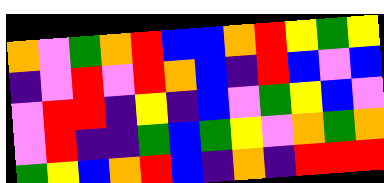[["orange", "violet", "green", "orange", "red", "blue", "blue", "orange", "red", "yellow", "green", "yellow"], ["indigo", "violet", "red", "violet", "red", "orange", "blue", "indigo", "red", "blue", "violet", "blue"], ["violet", "red", "red", "indigo", "yellow", "indigo", "blue", "violet", "green", "yellow", "blue", "violet"], ["violet", "red", "indigo", "indigo", "green", "blue", "green", "yellow", "violet", "orange", "green", "orange"], ["green", "yellow", "blue", "orange", "red", "blue", "indigo", "orange", "indigo", "red", "red", "red"]]